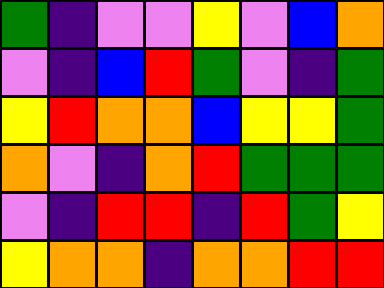[["green", "indigo", "violet", "violet", "yellow", "violet", "blue", "orange"], ["violet", "indigo", "blue", "red", "green", "violet", "indigo", "green"], ["yellow", "red", "orange", "orange", "blue", "yellow", "yellow", "green"], ["orange", "violet", "indigo", "orange", "red", "green", "green", "green"], ["violet", "indigo", "red", "red", "indigo", "red", "green", "yellow"], ["yellow", "orange", "orange", "indigo", "orange", "orange", "red", "red"]]